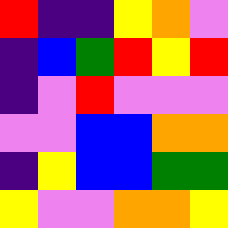[["red", "indigo", "indigo", "yellow", "orange", "violet"], ["indigo", "blue", "green", "red", "yellow", "red"], ["indigo", "violet", "red", "violet", "violet", "violet"], ["violet", "violet", "blue", "blue", "orange", "orange"], ["indigo", "yellow", "blue", "blue", "green", "green"], ["yellow", "violet", "violet", "orange", "orange", "yellow"]]